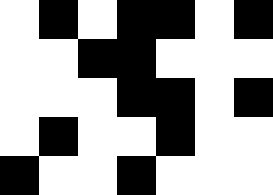[["white", "black", "white", "black", "black", "white", "black"], ["white", "white", "black", "black", "white", "white", "white"], ["white", "white", "white", "black", "black", "white", "black"], ["white", "black", "white", "white", "black", "white", "white"], ["black", "white", "white", "black", "white", "white", "white"]]